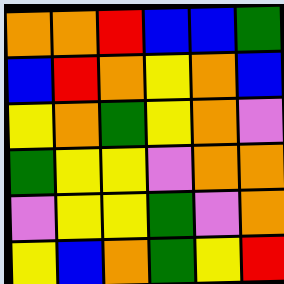[["orange", "orange", "red", "blue", "blue", "green"], ["blue", "red", "orange", "yellow", "orange", "blue"], ["yellow", "orange", "green", "yellow", "orange", "violet"], ["green", "yellow", "yellow", "violet", "orange", "orange"], ["violet", "yellow", "yellow", "green", "violet", "orange"], ["yellow", "blue", "orange", "green", "yellow", "red"]]